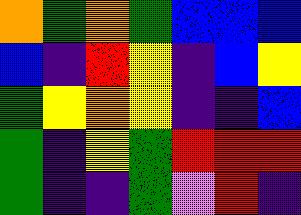[["orange", "green", "orange", "green", "blue", "blue", "blue"], ["blue", "indigo", "red", "yellow", "indigo", "blue", "yellow"], ["green", "yellow", "orange", "yellow", "indigo", "indigo", "blue"], ["green", "indigo", "yellow", "green", "red", "red", "red"], ["green", "indigo", "indigo", "green", "violet", "red", "indigo"]]